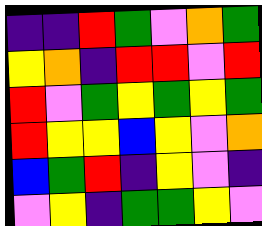[["indigo", "indigo", "red", "green", "violet", "orange", "green"], ["yellow", "orange", "indigo", "red", "red", "violet", "red"], ["red", "violet", "green", "yellow", "green", "yellow", "green"], ["red", "yellow", "yellow", "blue", "yellow", "violet", "orange"], ["blue", "green", "red", "indigo", "yellow", "violet", "indigo"], ["violet", "yellow", "indigo", "green", "green", "yellow", "violet"]]